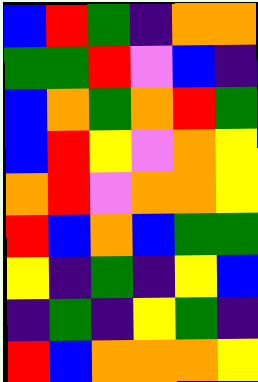[["blue", "red", "green", "indigo", "orange", "orange"], ["green", "green", "red", "violet", "blue", "indigo"], ["blue", "orange", "green", "orange", "red", "green"], ["blue", "red", "yellow", "violet", "orange", "yellow"], ["orange", "red", "violet", "orange", "orange", "yellow"], ["red", "blue", "orange", "blue", "green", "green"], ["yellow", "indigo", "green", "indigo", "yellow", "blue"], ["indigo", "green", "indigo", "yellow", "green", "indigo"], ["red", "blue", "orange", "orange", "orange", "yellow"]]